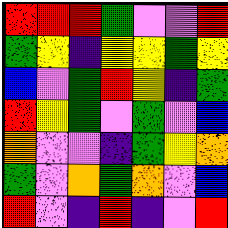[["red", "red", "red", "green", "violet", "violet", "red"], ["green", "yellow", "indigo", "yellow", "yellow", "green", "yellow"], ["blue", "violet", "green", "red", "yellow", "indigo", "green"], ["red", "yellow", "green", "violet", "green", "violet", "blue"], ["orange", "violet", "violet", "indigo", "green", "yellow", "orange"], ["green", "violet", "orange", "green", "orange", "violet", "blue"], ["red", "violet", "indigo", "red", "indigo", "violet", "red"]]